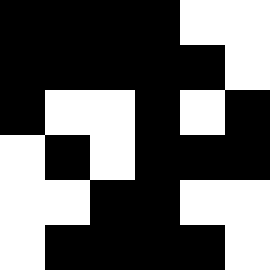[["black", "black", "black", "black", "white", "white"], ["black", "black", "black", "black", "black", "white"], ["black", "white", "white", "black", "white", "black"], ["white", "black", "white", "black", "black", "black"], ["white", "white", "black", "black", "white", "white"], ["white", "black", "black", "black", "black", "white"]]